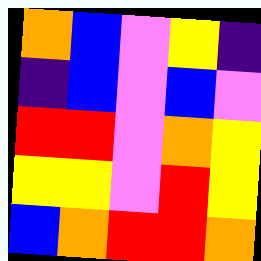[["orange", "blue", "violet", "yellow", "indigo"], ["indigo", "blue", "violet", "blue", "violet"], ["red", "red", "violet", "orange", "yellow"], ["yellow", "yellow", "violet", "red", "yellow"], ["blue", "orange", "red", "red", "orange"]]